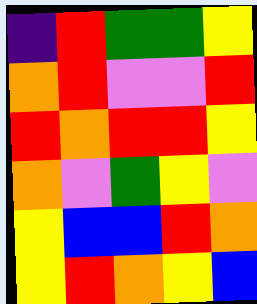[["indigo", "red", "green", "green", "yellow"], ["orange", "red", "violet", "violet", "red"], ["red", "orange", "red", "red", "yellow"], ["orange", "violet", "green", "yellow", "violet"], ["yellow", "blue", "blue", "red", "orange"], ["yellow", "red", "orange", "yellow", "blue"]]